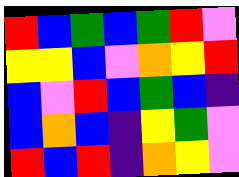[["red", "blue", "green", "blue", "green", "red", "violet"], ["yellow", "yellow", "blue", "violet", "orange", "yellow", "red"], ["blue", "violet", "red", "blue", "green", "blue", "indigo"], ["blue", "orange", "blue", "indigo", "yellow", "green", "violet"], ["red", "blue", "red", "indigo", "orange", "yellow", "violet"]]